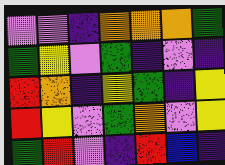[["violet", "violet", "indigo", "orange", "orange", "orange", "green"], ["green", "yellow", "violet", "green", "indigo", "violet", "indigo"], ["red", "orange", "indigo", "yellow", "green", "indigo", "yellow"], ["red", "yellow", "violet", "green", "orange", "violet", "yellow"], ["green", "red", "violet", "indigo", "red", "blue", "indigo"]]